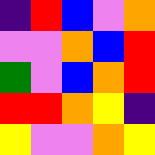[["indigo", "red", "blue", "violet", "orange"], ["violet", "violet", "orange", "blue", "red"], ["green", "violet", "blue", "orange", "red"], ["red", "red", "orange", "yellow", "indigo"], ["yellow", "violet", "violet", "orange", "yellow"]]